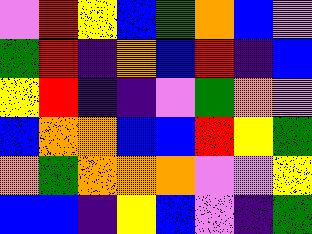[["violet", "red", "yellow", "blue", "green", "orange", "blue", "violet"], ["green", "red", "indigo", "orange", "blue", "red", "indigo", "blue"], ["yellow", "red", "indigo", "indigo", "violet", "green", "orange", "violet"], ["blue", "orange", "orange", "blue", "blue", "red", "yellow", "green"], ["orange", "green", "orange", "orange", "orange", "violet", "violet", "yellow"], ["blue", "blue", "indigo", "yellow", "blue", "violet", "indigo", "green"]]